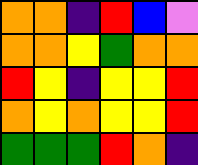[["orange", "orange", "indigo", "red", "blue", "violet"], ["orange", "orange", "yellow", "green", "orange", "orange"], ["red", "yellow", "indigo", "yellow", "yellow", "red"], ["orange", "yellow", "orange", "yellow", "yellow", "red"], ["green", "green", "green", "red", "orange", "indigo"]]